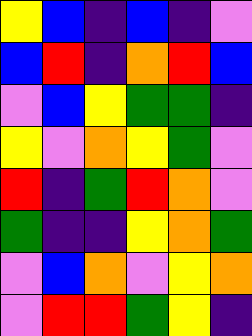[["yellow", "blue", "indigo", "blue", "indigo", "violet"], ["blue", "red", "indigo", "orange", "red", "blue"], ["violet", "blue", "yellow", "green", "green", "indigo"], ["yellow", "violet", "orange", "yellow", "green", "violet"], ["red", "indigo", "green", "red", "orange", "violet"], ["green", "indigo", "indigo", "yellow", "orange", "green"], ["violet", "blue", "orange", "violet", "yellow", "orange"], ["violet", "red", "red", "green", "yellow", "indigo"]]